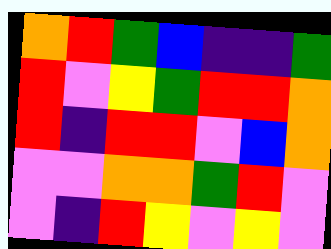[["orange", "red", "green", "blue", "indigo", "indigo", "green"], ["red", "violet", "yellow", "green", "red", "red", "orange"], ["red", "indigo", "red", "red", "violet", "blue", "orange"], ["violet", "violet", "orange", "orange", "green", "red", "violet"], ["violet", "indigo", "red", "yellow", "violet", "yellow", "violet"]]